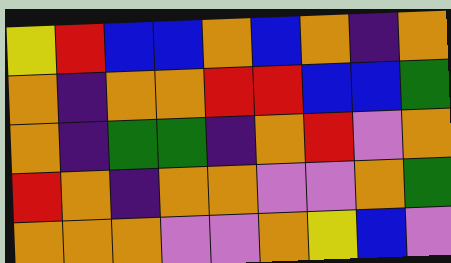[["yellow", "red", "blue", "blue", "orange", "blue", "orange", "indigo", "orange"], ["orange", "indigo", "orange", "orange", "red", "red", "blue", "blue", "green"], ["orange", "indigo", "green", "green", "indigo", "orange", "red", "violet", "orange"], ["red", "orange", "indigo", "orange", "orange", "violet", "violet", "orange", "green"], ["orange", "orange", "orange", "violet", "violet", "orange", "yellow", "blue", "violet"]]